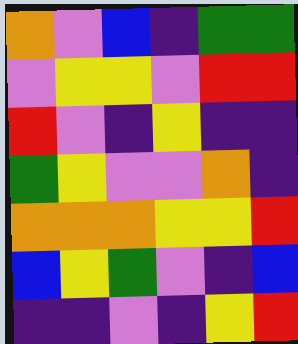[["orange", "violet", "blue", "indigo", "green", "green"], ["violet", "yellow", "yellow", "violet", "red", "red"], ["red", "violet", "indigo", "yellow", "indigo", "indigo"], ["green", "yellow", "violet", "violet", "orange", "indigo"], ["orange", "orange", "orange", "yellow", "yellow", "red"], ["blue", "yellow", "green", "violet", "indigo", "blue"], ["indigo", "indigo", "violet", "indigo", "yellow", "red"]]